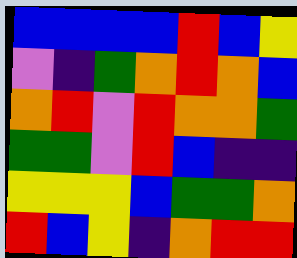[["blue", "blue", "blue", "blue", "red", "blue", "yellow"], ["violet", "indigo", "green", "orange", "red", "orange", "blue"], ["orange", "red", "violet", "red", "orange", "orange", "green"], ["green", "green", "violet", "red", "blue", "indigo", "indigo"], ["yellow", "yellow", "yellow", "blue", "green", "green", "orange"], ["red", "blue", "yellow", "indigo", "orange", "red", "red"]]